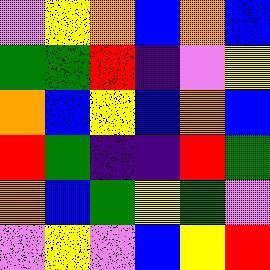[["violet", "yellow", "orange", "blue", "orange", "blue"], ["green", "green", "red", "indigo", "violet", "yellow"], ["orange", "blue", "yellow", "blue", "orange", "blue"], ["red", "green", "indigo", "indigo", "red", "green"], ["orange", "blue", "green", "yellow", "green", "violet"], ["violet", "yellow", "violet", "blue", "yellow", "red"]]